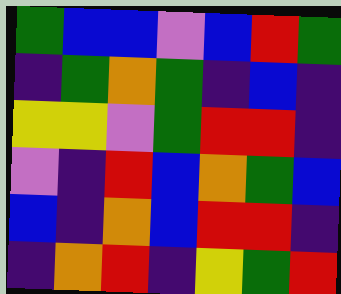[["green", "blue", "blue", "violet", "blue", "red", "green"], ["indigo", "green", "orange", "green", "indigo", "blue", "indigo"], ["yellow", "yellow", "violet", "green", "red", "red", "indigo"], ["violet", "indigo", "red", "blue", "orange", "green", "blue"], ["blue", "indigo", "orange", "blue", "red", "red", "indigo"], ["indigo", "orange", "red", "indigo", "yellow", "green", "red"]]